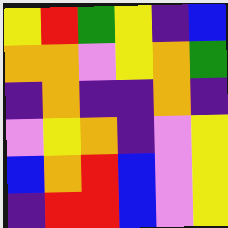[["yellow", "red", "green", "yellow", "indigo", "blue"], ["orange", "orange", "violet", "yellow", "orange", "green"], ["indigo", "orange", "indigo", "indigo", "orange", "indigo"], ["violet", "yellow", "orange", "indigo", "violet", "yellow"], ["blue", "orange", "red", "blue", "violet", "yellow"], ["indigo", "red", "red", "blue", "violet", "yellow"]]